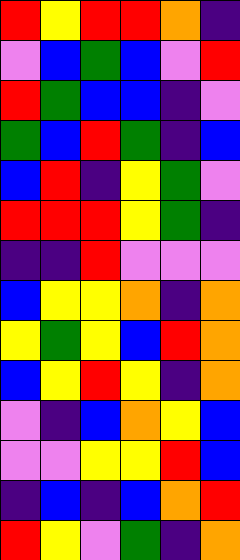[["red", "yellow", "red", "red", "orange", "indigo"], ["violet", "blue", "green", "blue", "violet", "red"], ["red", "green", "blue", "blue", "indigo", "violet"], ["green", "blue", "red", "green", "indigo", "blue"], ["blue", "red", "indigo", "yellow", "green", "violet"], ["red", "red", "red", "yellow", "green", "indigo"], ["indigo", "indigo", "red", "violet", "violet", "violet"], ["blue", "yellow", "yellow", "orange", "indigo", "orange"], ["yellow", "green", "yellow", "blue", "red", "orange"], ["blue", "yellow", "red", "yellow", "indigo", "orange"], ["violet", "indigo", "blue", "orange", "yellow", "blue"], ["violet", "violet", "yellow", "yellow", "red", "blue"], ["indigo", "blue", "indigo", "blue", "orange", "red"], ["red", "yellow", "violet", "green", "indigo", "orange"]]